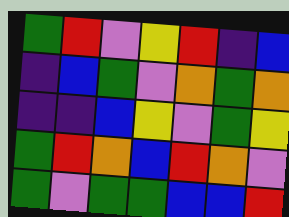[["green", "red", "violet", "yellow", "red", "indigo", "blue"], ["indigo", "blue", "green", "violet", "orange", "green", "orange"], ["indigo", "indigo", "blue", "yellow", "violet", "green", "yellow"], ["green", "red", "orange", "blue", "red", "orange", "violet"], ["green", "violet", "green", "green", "blue", "blue", "red"]]